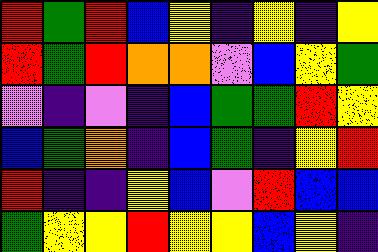[["red", "green", "red", "blue", "yellow", "indigo", "yellow", "indigo", "yellow"], ["red", "green", "red", "orange", "orange", "violet", "blue", "yellow", "green"], ["violet", "indigo", "violet", "indigo", "blue", "green", "green", "red", "yellow"], ["blue", "green", "orange", "indigo", "blue", "green", "indigo", "yellow", "red"], ["red", "indigo", "indigo", "yellow", "blue", "violet", "red", "blue", "blue"], ["green", "yellow", "yellow", "red", "yellow", "yellow", "blue", "yellow", "indigo"]]